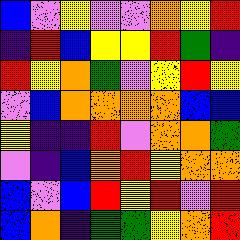[["blue", "violet", "yellow", "violet", "violet", "orange", "yellow", "red"], ["indigo", "red", "blue", "yellow", "yellow", "red", "green", "indigo"], ["red", "yellow", "orange", "green", "violet", "yellow", "red", "yellow"], ["violet", "blue", "orange", "orange", "orange", "orange", "blue", "blue"], ["yellow", "indigo", "indigo", "red", "violet", "orange", "orange", "green"], ["violet", "indigo", "blue", "orange", "red", "yellow", "orange", "orange"], ["blue", "violet", "blue", "red", "yellow", "red", "violet", "red"], ["blue", "orange", "indigo", "green", "green", "yellow", "orange", "red"]]